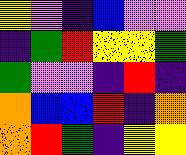[["yellow", "violet", "indigo", "blue", "violet", "violet"], ["indigo", "green", "red", "yellow", "yellow", "green"], ["green", "violet", "violet", "indigo", "red", "indigo"], ["orange", "blue", "blue", "red", "indigo", "orange"], ["orange", "red", "green", "indigo", "yellow", "yellow"]]